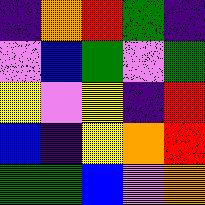[["indigo", "orange", "red", "green", "indigo"], ["violet", "blue", "green", "violet", "green"], ["yellow", "violet", "yellow", "indigo", "red"], ["blue", "indigo", "yellow", "orange", "red"], ["green", "green", "blue", "violet", "orange"]]